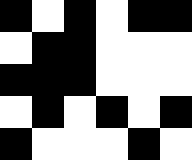[["black", "white", "black", "white", "black", "black"], ["white", "black", "black", "white", "white", "white"], ["black", "black", "black", "white", "white", "white"], ["white", "black", "white", "black", "white", "black"], ["black", "white", "white", "white", "black", "white"]]